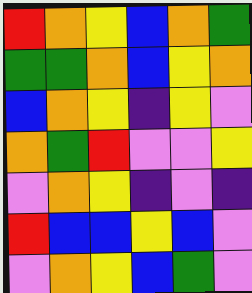[["red", "orange", "yellow", "blue", "orange", "green"], ["green", "green", "orange", "blue", "yellow", "orange"], ["blue", "orange", "yellow", "indigo", "yellow", "violet"], ["orange", "green", "red", "violet", "violet", "yellow"], ["violet", "orange", "yellow", "indigo", "violet", "indigo"], ["red", "blue", "blue", "yellow", "blue", "violet"], ["violet", "orange", "yellow", "blue", "green", "violet"]]